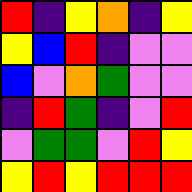[["red", "indigo", "yellow", "orange", "indigo", "yellow"], ["yellow", "blue", "red", "indigo", "violet", "violet"], ["blue", "violet", "orange", "green", "violet", "violet"], ["indigo", "red", "green", "indigo", "violet", "red"], ["violet", "green", "green", "violet", "red", "yellow"], ["yellow", "red", "yellow", "red", "red", "red"]]